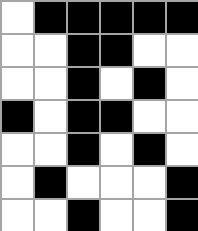[["white", "black", "black", "black", "black", "black"], ["white", "white", "black", "black", "white", "white"], ["white", "white", "black", "white", "black", "white"], ["black", "white", "black", "black", "white", "white"], ["white", "white", "black", "white", "black", "white"], ["white", "black", "white", "white", "white", "black"], ["white", "white", "black", "white", "white", "black"]]